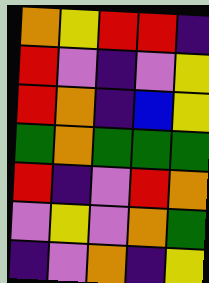[["orange", "yellow", "red", "red", "indigo"], ["red", "violet", "indigo", "violet", "yellow"], ["red", "orange", "indigo", "blue", "yellow"], ["green", "orange", "green", "green", "green"], ["red", "indigo", "violet", "red", "orange"], ["violet", "yellow", "violet", "orange", "green"], ["indigo", "violet", "orange", "indigo", "yellow"]]